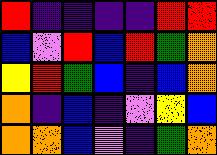[["red", "indigo", "indigo", "indigo", "indigo", "red", "red"], ["blue", "violet", "red", "blue", "red", "green", "orange"], ["yellow", "red", "green", "blue", "indigo", "blue", "orange"], ["orange", "indigo", "blue", "indigo", "violet", "yellow", "blue"], ["orange", "orange", "blue", "violet", "indigo", "green", "orange"]]